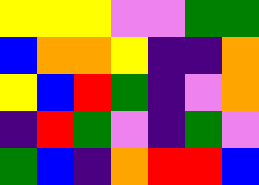[["yellow", "yellow", "yellow", "violet", "violet", "green", "green"], ["blue", "orange", "orange", "yellow", "indigo", "indigo", "orange"], ["yellow", "blue", "red", "green", "indigo", "violet", "orange"], ["indigo", "red", "green", "violet", "indigo", "green", "violet"], ["green", "blue", "indigo", "orange", "red", "red", "blue"]]